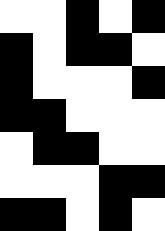[["white", "white", "black", "white", "black"], ["black", "white", "black", "black", "white"], ["black", "white", "white", "white", "black"], ["black", "black", "white", "white", "white"], ["white", "black", "black", "white", "white"], ["white", "white", "white", "black", "black"], ["black", "black", "white", "black", "white"]]